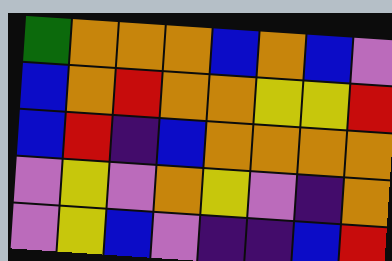[["green", "orange", "orange", "orange", "blue", "orange", "blue", "violet"], ["blue", "orange", "red", "orange", "orange", "yellow", "yellow", "red"], ["blue", "red", "indigo", "blue", "orange", "orange", "orange", "orange"], ["violet", "yellow", "violet", "orange", "yellow", "violet", "indigo", "orange"], ["violet", "yellow", "blue", "violet", "indigo", "indigo", "blue", "red"]]